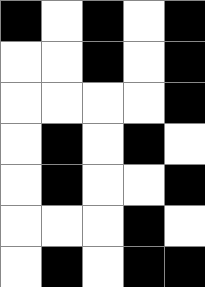[["black", "white", "black", "white", "black"], ["white", "white", "black", "white", "black"], ["white", "white", "white", "white", "black"], ["white", "black", "white", "black", "white"], ["white", "black", "white", "white", "black"], ["white", "white", "white", "black", "white"], ["white", "black", "white", "black", "black"]]